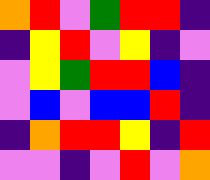[["orange", "red", "violet", "green", "red", "red", "indigo"], ["indigo", "yellow", "red", "violet", "yellow", "indigo", "violet"], ["violet", "yellow", "green", "red", "red", "blue", "indigo"], ["violet", "blue", "violet", "blue", "blue", "red", "indigo"], ["indigo", "orange", "red", "red", "yellow", "indigo", "red"], ["violet", "violet", "indigo", "violet", "red", "violet", "orange"]]